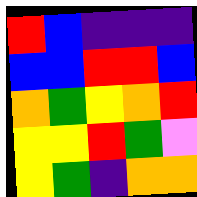[["red", "blue", "indigo", "indigo", "indigo"], ["blue", "blue", "red", "red", "blue"], ["orange", "green", "yellow", "orange", "red"], ["yellow", "yellow", "red", "green", "violet"], ["yellow", "green", "indigo", "orange", "orange"]]